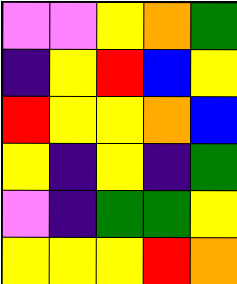[["violet", "violet", "yellow", "orange", "green"], ["indigo", "yellow", "red", "blue", "yellow"], ["red", "yellow", "yellow", "orange", "blue"], ["yellow", "indigo", "yellow", "indigo", "green"], ["violet", "indigo", "green", "green", "yellow"], ["yellow", "yellow", "yellow", "red", "orange"]]